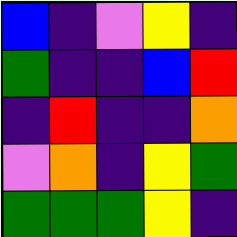[["blue", "indigo", "violet", "yellow", "indigo"], ["green", "indigo", "indigo", "blue", "red"], ["indigo", "red", "indigo", "indigo", "orange"], ["violet", "orange", "indigo", "yellow", "green"], ["green", "green", "green", "yellow", "indigo"]]